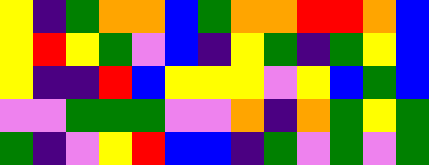[["yellow", "indigo", "green", "orange", "orange", "blue", "green", "orange", "orange", "red", "red", "orange", "blue"], ["yellow", "red", "yellow", "green", "violet", "blue", "indigo", "yellow", "green", "indigo", "green", "yellow", "blue"], ["yellow", "indigo", "indigo", "red", "blue", "yellow", "yellow", "yellow", "violet", "yellow", "blue", "green", "blue"], ["violet", "violet", "green", "green", "green", "violet", "violet", "orange", "indigo", "orange", "green", "yellow", "green"], ["green", "indigo", "violet", "yellow", "red", "blue", "blue", "indigo", "green", "violet", "green", "violet", "green"]]